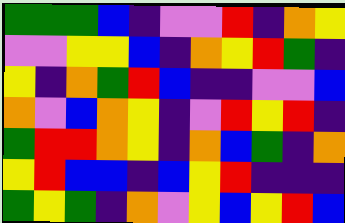[["green", "green", "green", "blue", "indigo", "violet", "violet", "red", "indigo", "orange", "yellow"], ["violet", "violet", "yellow", "yellow", "blue", "indigo", "orange", "yellow", "red", "green", "indigo"], ["yellow", "indigo", "orange", "green", "red", "blue", "indigo", "indigo", "violet", "violet", "blue"], ["orange", "violet", "blue", "orange", "yellow", "indigo", "violet", "red", "yellow", "red", "indigo"], ["green", "red", "red", "orange", "yellow", "indigo", "orange", "blue", "green", "indigo", "orange"], ["yellow", "red", "blue", "blue", "indigo", "blue", "yellow", "red", "indigo", "indigo", "indigo"], ["green", "yellow", "green", "indigo", "orange", "violet", "yellow", "blue", "yellow", "red", "blue"]]